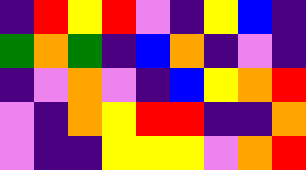[["indigo", "red", "yellow", "red", "violet", "indigo", "yellow", "blue", "indigo"], ["green", "orange", "green", "indigo", "blue", "orange", "indigo", "violet", "indigo"], ["indigo", "violet", "orange", "violet", "indigo", "blue", "yellow", "orange", "red"], ["violet", "indigo", "orange", "yellow", "red", "red", "indigo", "indigo", "orange"], ["violet", "indigo", "indigo", "yellow", "yellow", "yellow", "violet", "orange", "red"]]